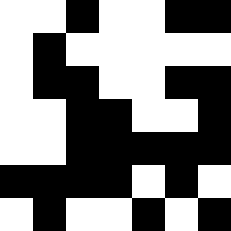[["white", "white", "black", "white", "white", "black", "black"], ["white", "black", "white", "white", "white", "white", "white"], ["white", "black", "black", "white", "white", "black", "black"], ["white", "white", "black", "black", "white", "white", "black"], ["white", "white", "black", "black", "black", "black", "black"], ["black", "black", "black", "black", "white", "black", "white"], ["white", "black", "white", "white", "black", "white", "black"]]